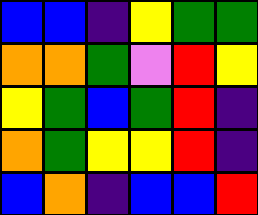[["blue", "blue", "indigo", "yellow", "green", "green"], ["orange", "orange", "green", "violet", "red", "yellow"], ["yellow", "green", "blue", "green", "red", "indigo"], ["orange", "green", "yellow", "yellow", "red", "indigo"], ["blue", "orange", "indigo", "blue", "blue", "red"]]